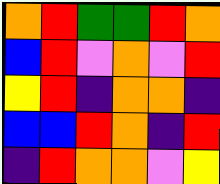[["orange", "red", "green", "green", "red", "orange"], ["blue", "red", "violet", "orange", "violet", "red"], ["yellow", "red", "indigo", "orange", "orange", "indigo"], ["blue", "blue", "red", "orange", "indigo", "red"], ["indigo", "red", "orange", "orange", "violet", "yellow"]]